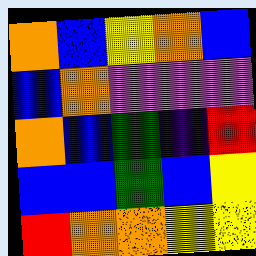[["orange", "blue", "yellow", "orange", "blue"], ["blue", "orange", "violet", "violet", "violet"], ["orange", "blue", "green", "indigo", "red"], ["blue", "blue", "green", "blue", "yellow"], ["red", "orange", "orange", "yellow", "yellow"]]